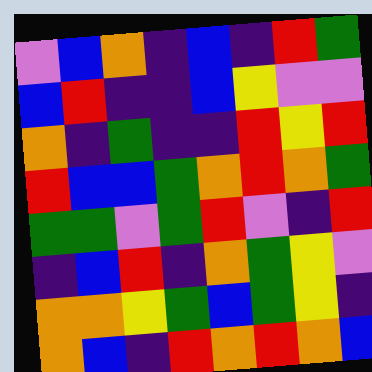[["violet", "blue", "orange", "indigo", "blue", "indigo", "red", "green"], ["blue", "red", "indigo", "indigo", "blue", "yellow", "violet", "violet"], ["orange", "indigo", "green", "indigo", "indigo", "red", "yellow", "red"], ["red", "blue", "blue", "green", "orange", "red", "orange", "green"], ["green", "green", "violet", "green", "red", "violet", "indigo", "red"], ["indigo", "blue", "red", "indigo", "orange", "green", "yellow", "violet"], ["orange", "orange", "yellow", "green", "blue", "green", "yellow", "indigo"], ["orange", "blue", "indigo", "red", "orange", "red", "orange", "blue"]]